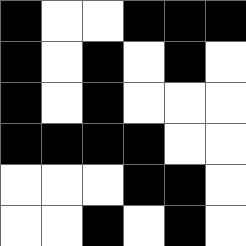[["black", "white", "white", "black", "black", "black"], ["black", "white", "black", "white", "black", "white"], ["black", "white", "black", "white", "white", "white"], ["black", "black", "black", "black", "white", "white"], ["white", "white", "white", "black", "black", "white"], ["white", "white", "black", "white", "black", "white"]]